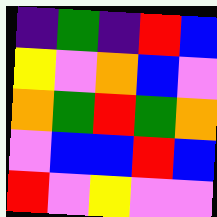[["indigo", "green", "indigo", "red", "blue"], ["yellow", "violet", "orange", "blue", "violet"], ["orange", "green", "red", "green", "orange"], ["violet", "blue", "blue", "red", "blue"], ["red", "violet", "yellow", "violet", "violet"]]